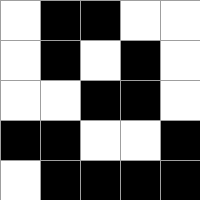[["white", "black", "black", "white", "white"], ["white", "black", "white", "black", "white"], ["white", "white", "black", "black", "white"], ["black", "black", "white", "white", "black"], ["white", "black", "black", "black", "black"]]